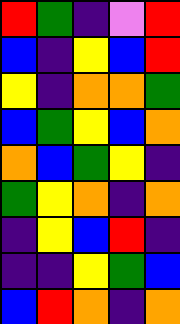[["red", "green", "indigo", "violet", "red"], ["blue", "indigo", "yellow", "blue", "red"], ["yellow", "indigo", "orange", "orange", "green"], ["blue", "green", "yellow", "blue", "orange"], ["orange", "blue", "green", "yellow", "indigo"], ["green", "yellow", "orange", "indigo", "orange"], ["indigo", "yellow", "blue", "red", "indigo"], ["indigo", "indigo", "yellow", "green", "blue"], ["blue", "red", "orange", "indigo", "orange"]]